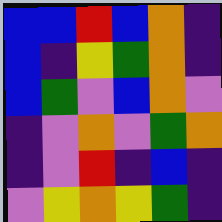[["blue", "blue", "red", "blue", "orange", "indigo"], ["blue", "indigo", "yellow", "green", "orange", "indigo"], ["blue", "green", "violet", "blue", "orange", "violet"], ["indigo", "violet", "orange", "violet", "green", "orange"], ["indigo", "violet", "red", "indigo", "blue", "indigo"], ["violet", "yellow", "orange", "yellow", "green", "indigo"]]